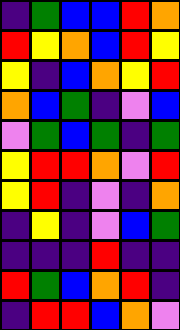[["indigo", "green", "blue", "blue", "red", "orange"], ["red", "yellow", "orange", "blue", "red", "yellow"], ["yellow", "indigo", "blue", "orange", "yellow", "red"], ["orange", "blue", "green", "indigo", "violet", "blue"], ["violet", "green", "blue", "green", "indigo", "green"], ["yellow", "red", "red", "orange", "violet", "red"], ["yellow", "red", "indigo", "violet", "indigo", "orange"], ["indigo", "yellow", "indigo", "violet", "blue", "green"], ["indigo", "indigo", "indigo", "red", "indigo", "indigo"], ["red", "green", "blue", "orange", "red", "indigo"], ["indigo", "red", "red", "blue", "orange", "violet"]]